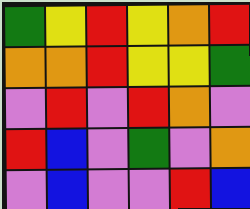[["green", "yellow", "red", "yellow", "orange", "red"], ["orange", "orange", "red", "yellow", "yellow", "green"], ["violet", "red", "violet", "red", "orange", "violet"], ["red", "blue", "violet", "green", "violet", "orange"], ["violet", "blue", "violet", "violet", "red", "blue"]]